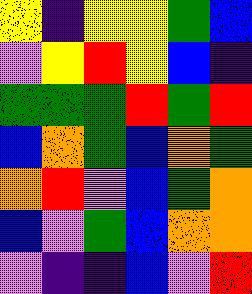[["yellow", "indigo", "yellow", "yellow", "green", "blue"], ["violet", "yellow", "red", "yellow", "blue", "indigo"], ["green", "green", "green", "red", "green", "red"], ["blue", "orange", "green", "blue", "orange", "green"], ["orange", "red", "violet", "blue", "green", "orange"], ["blue", "violet", "green", "blue", "orange", "orange"], ["violet", "indigo", "indigo", "blue", "violet", "red"]]